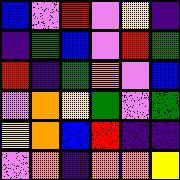[["blue", "violet", "red", "violet", "yellow", "indigo"], ["indigo", "green", "blue", "violet", "red", "green"], ["red", "indigo", "green", "orange", "violet", "blue"], ["violet", "orange", "yellow", "green", "violet", "green"], ["yellow", "orange", "blue", "red", "indigo", "indigo"], ["violet", "orange", "indigo", "orange", "orange", "yellow"]]